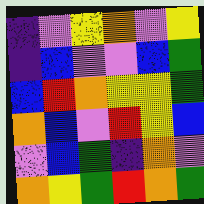[["indigo", "violet", "yellow", "orange", "violet", "yellow"], ["indigo", "blue", "violet", "violet", "blue", "green"], ["blue", "red", "orange", "yellow", "yellow", "green"], ["orange", "blue", "violet", "red", "yellow", "blue"], ["violet", "blue", "green", "indigo", "orange", "violet"], ["orange", "yellow", "green", "red", "orange", "green"]]